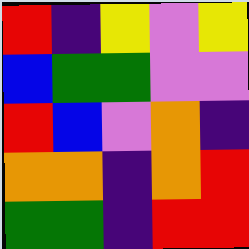[["red", "indigo", "yellow", "violet", "yellow"], ["blue", "green", "green", "violet", "violet"], ["red", "blue", "violet", "orange", "indigo"], ["orange", "orange", "indigo", "orange", "red"], ["green", "green", "indigo", "red", "red"]]